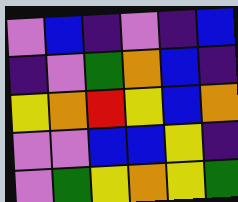[["violet", "blue", "indigo", "violet", "indigo", "blue"], ["indigo", "violet", "green", "orange", "blue", "indigo"], ["yellow", "orange", "red", "yellow", "blue", "orange"], ["violet", "violet", "blue", "blue", "yellow", "indigo"], ["violet", "green", "yellow", "orange", "yellow", "green"]]